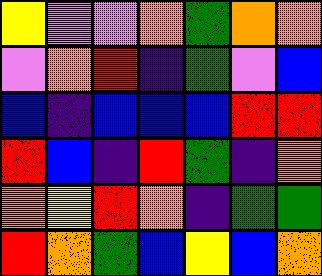[["yellow", "violet", "violet", "orange", "green", "orange", "orange"], ["violet", "orange", "red", "indigo", "green", "violet", "blue"], ["blue", "indigo", "blue", "blue", "blue", "red", "red"], ["red", "blue", "indigo", "red", "green", "indigo", "orange"], ["orange", "yellow", "red", "orange", "indigo", "green", "green"], ["red", "orange", "green", "blue", "yellow", "blue", "orange"]]